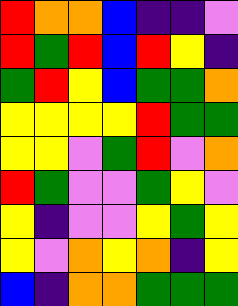[["red", "orange", "orange", "blue", "indigo", "indigo", "violet"], ["red", "green", "red", "blue", "red", "yellow", "indigo"], ["green", "red", "yellow", "blue", "green", "green", "orange"], ["yellow", "yellow", "yellow", "yellow", "red", "green", "green"], ["yellow", "yellow", "violet", "green", "red", "violet", "orange"], ["red", "green", "violet", "violet", "green", "yellow", "violet"], ["yellow", "indigo", "violet", "violet", "yellow", "green", "yellow"], ["yellow", "violet", "orange", "yellow", "orange", "indigo", "yellow"], ["blue", "indigo", "orange", "orange", "green", "green", "green"]]